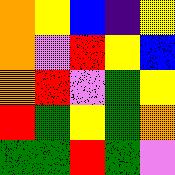[["orange", "yellow", "blue", "indigo", "yellow"], ["orange", "violet", "red", "yellow", "blue"], ["orange", "red", "violet", "green", "yellow"], ["red", "green", "yellow", "green", "orange"], ["green", "green", "red", "green", "violet"]]